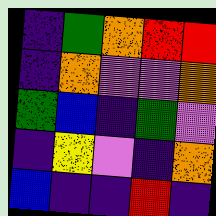[["indigo", "green", "orange", "red", "red"], ["indigo", "orange", "violet", "violet", "orange"], ["green", "blue", "indigo", "green", "violet"], ["indigo", "yellow", "violet", "indigo", "orange"], ["blue", "indigo", "indigo", "red", "indigo"]]